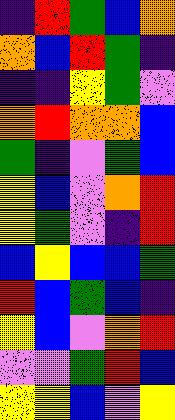[["indigo", "red", "green", "blue", "orange"], ["orange", "blue", "red", "green", "indigo"], ["indigo", "indigo", "yellow", "green", "violet"], ["orange", "red", "orange", "orange", "blue"], ["green", "indigo", "violet", "green", "blue"], ["yellow", "blue", "violet", "orange", "red"], ["yellow", "green", "violet", "indigo", "red"], ["blue", "yellow", "blue", "blue", "green"], ["red", "blue", "green", "blue", "indigo"], ["yellow", "blue", "violet", "orange", "red"], ["violet", "violet", "green", "red", "blue"], ["yellow", "yellow", "blue", "violet", "yellow"]]